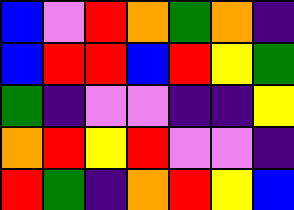[["blue", "violet", "red", "orange", "green", "orange", "indigo"], ["blue", "red", "red", "blue", "red", "yellow", "green"], ["green", "indigo", "violet", "violet", "indigo", "indigo", "yellow"], ["orange", "red", "yellow", "red", "violet", "violet", "indigo"], ["red", "green", "indigo", "orange", "red", "yellow", "blue"]]